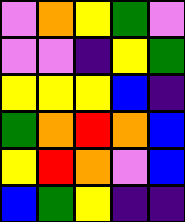[["violet", "orange", "yellow", "green", "violet"], ["violet", "violet", "indigo", "yellow", "green"], ["yellow", "yellow", "yellow", "blue", "indigo"], ["green", "orange", "red", "orange", "blue"], ["yellow", "red", "orange", "violet", "blue"], ["blue", "green", "yellow", "indigo", "indigo"]]